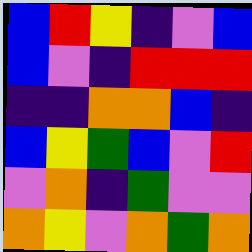[["blue", "red", "yellow", "indigo", "violet", "blue"], ["blue", "violet", "indigo", "red", "red", "red"], ["indigo", "indigo", "orange", "orange", "blue", "indigo"], ["blue", "yellow", "green", "blue", "violet", "red"], ["violet", "orange", "indigo", "green", "violet", "violet"], ["orange", "yellow", "violet", "orange", "green", "orange"]]